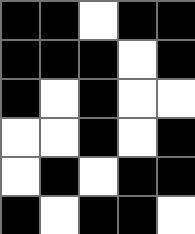[["black", "black", "white", "black", "black"], ["black", "black", "black", "white", "black"], ["black", "white", "black", "white", "white"], ["white", "white", "black", "white", "black"], ["white", "black", "white", "black", "black"], ["black", "white", "black", "black", "white"]]